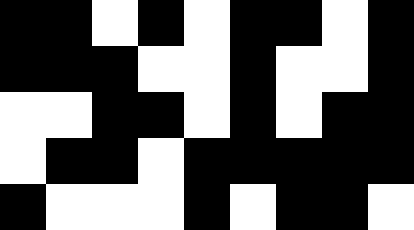[["black", "black", "white", "black", "white", "black", "black", "white", "black"], ["black", "black", "black", "white", "white", "black", "white", "white", "black"], ["white", "white", "black", "black", "white", "black", "white", "black", "black"], ["white", "black", "black", "white", "black", "black", "black", "black", "black"], ["black", "white", "white", "white", "black", "white", "black", "black", "white"]]